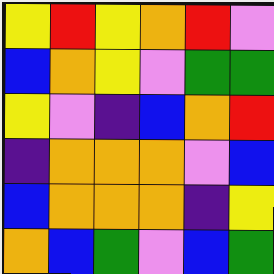[["yellow", "red", "yellow", "orange", "red", "violet"], ["blue", "orange", "yellow", "violet", "green", "green"], ["yellow", "violet", "indigo", "blue", "orange", "red"], ["indigo", "orange", "orange", "orange", "violet", "blue"], ["blue", "orange", "orange", "orange", "indigo", "yellow"], ["orange", "blue", "green", "violet", "blue", "green"]]